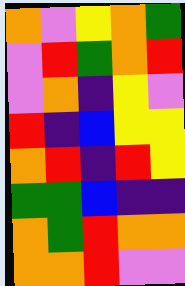[["orange", "violet", "yellow", "orange", "green"], ["violet", "red", "green", "orange", "red"], ["violet", "orange", "indigo", "yellow", "violet"], ["red", "indigo", "blue", "yellow", "yellow"], ["orange", "red", "indigo", "red", "yellow"], ["green", "green", "blue", "indigo", "indigo"], ["orange", "green", "red", "orange", "orange"], ["orange", "orange", "red", "violet", "violet"]]